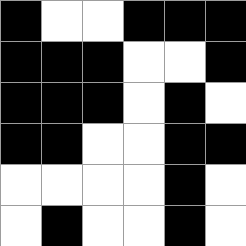[["black", "white", "white", "black", "black", "black"], ["black", "black", "black", "white", "white", "black"], ["black", "black", "black", "white", "black", "white"], ["black", "black", "white", "white", "black", "black"], ["white", "white", "white", "white", "black", "white"], ["white", "black", "white", "white", "black", "white"]]